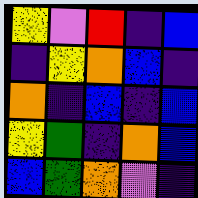[["yellow", "violet", "red", "indigo", "blue"], ["indigo", "yellow", "orange", "blue", "indigo"], ["orange", "indigo", "blue", "indigo", "blue"], ["yellow", "green", "indigo", "orange", "blue"], ["blue", "green", "orange", "violet", "indigo"]]